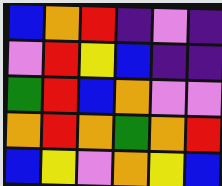[["blue", "orange", "red", "indigo", "violet", "indigo"], ["violet", "red", "yellow", "blue", "indigo", "indigo"], ["green", "red", "blue", "orange", "violet", "violet"], ["orange", "red", "orange", "green", "orange", "red"], ["blue", "yellow", "violet", "orange", "yellow", "blue"]]